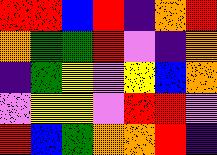[["red", "red", "blue", "red", "indigo", "orange", "red"], ["orange", "green", "green", "red", "violet", "indigo", "orange"], ["indigo", "green", "yellow", "violet", "yellow", "blue", "orange"], ["violet", "yellow", "yellow", "violet", "red", "red", "violet"], ["red", "blue", "green", "orange", "orange", "red", "indigo"]]